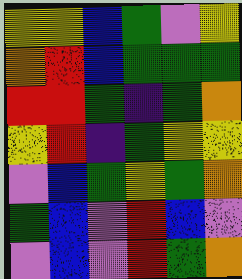[["yellow", "yellow", "blue", "green", "violet", "yellow"], ["orange", "red", "blue", "green", "green", "green"], ["red", "red", "green", "indigo", "green", "orange"], ["yellow", "red", "indigo", "green", "yellow", "yellow"], ["violet", "blue", "green", "yellow", "green", "orange"], ["green", "blue", "violet", "red", "blue", "violet"], ["violet", "blue", "violet", "red", "green", "orange"]]